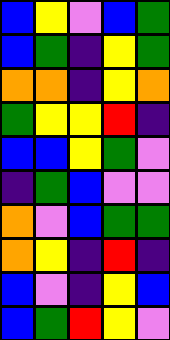[["blue", "yellow", "violet", "blue", "green"], ["blue", "green", "indigo", "yellow", "green"], ["orange", "orange", "indigo", "yellow", "orange"], ["green", "yellow", "yellow", "red", "indigo"], ["blue", "blue", "yellow", "green", "violet"], ["indigo", "green", "blue", "violet", "violet"], ["orange", "violet", "blue", "green", "green"], ["orange", "yellow", "indigo", "red", "indigo"], ["blue", "violet", "indigo", "yellow", "blue"], ["blue", "green", "red", "yellow", "violet"]]